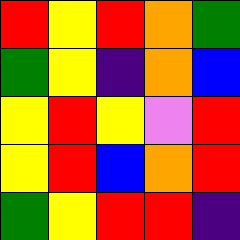[["red", "yellow", "red", "orange", "green"], ["green", "yellow", "indigo", "orange", "blue"], ["yellow", "red", "yellow", "violet", "red"], ["yellow", "red", "blue", "orange", "red"], ["green", "yellow", "red", "red", "indigo"]]